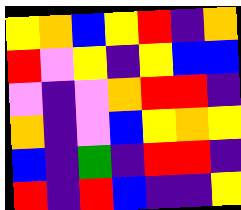[["yellow", "orange", "blue", "yellow", "red", "indigo", "orange"], ["red", "violet", "yellow", "indigo", "yellow", "blue", "blue"], ["violet", "indigo", "violet", "orange", "red", "red", "indigo"], ["orange", "indigo", "violet", "blue", "yellow", "orange", "yellow"], ["blue", "indigo", "green", "indigo", "red", "red", "indigo"], ["red", "indigo", "red", "blue", "indigo", "indigo", "yellow"]]